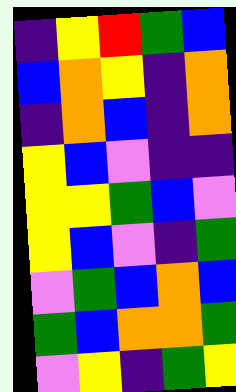[["indigo", "yellow", "red", "green", "blue"], ["blue", "orange", "yellow", "indigo", "orange"], ["indigo", "orange", "blue", "indigo", "orange"], ["yellow", "blue", "violet", "indigo", "indigo"], ["yellow", "yellow", "green", "blue", "violet"], ["yellow", "blue", "violet", "indigo", "green"], ["violet", "green", "blue", "orange", "blue"], ["green", "blue", "orange", "orange", "green"], ["violet", "yellow", "indigo", "green", "yellow"]]